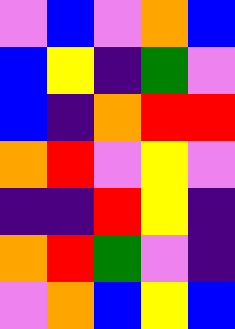[["violet", "blue", "violet", "orange", "blue"], ["blue", "yellow", "indigo", "green", "violet"], ["blue", "indigo", "orange", "red", "red"], ["orange", "red", "violet", "yellow", "violet"], ["indigo", "indigo", "red", "yellow", "indigo"], ["orange", "red", "green", "violet", "indigo"], ["violet", "orange", "blue", "yellow", "blue"]]